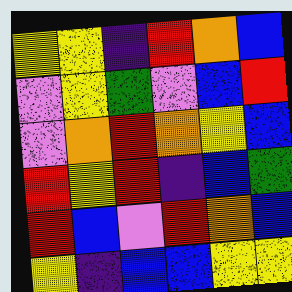[["yellow", "yellow", "indigo", "red", "orange", "blue"], ["violet", "yellow", "green", "violet", "blue", "red"], ["violet", "orange", "red", "orange", "yellow", "blue"], ["red", "yellow", "red", "indigo", "blue", "green"], ["red", "blue", "violet", "red", "orange", "blue"], ["yellow", "indigo", "blue", "blue", "yellow", "yellow"]]